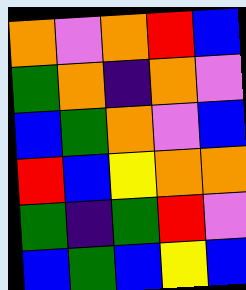[["orange", "violet", "orange", "red", "blue"], ["green", "orange", "indigo", "orange", "violet"], ["blue", "green", "orange", "violet", "blue"], ["red", "blue", "yellow", "orange", "orange"], ["green", "indigo", "green", "red", "violet"], ["blue", "green", "blue", "yellow", "blue"]]